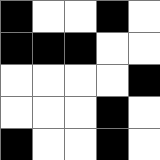[["black", "white", "white", "black", "white"], ["black", "black", "black", "white", "white"], ["white", "white", "white", "white", "black"], ["white", "white", "white", "black", "white"], ["black", "white", "white", "black", "white"]]